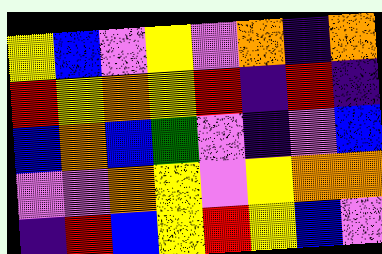[["yellow", "blue", "violet", "yellow", "violet", "orange", "indigo", "orange"], ["red", "yellow", "orange", "yellow", "red", "indigo", "red", "indigo"], ["blue", "orange", "blue", "green", "violet", "indigo", "violet", "blue"], ["violet", "violet", "orange", "yellow", "violet", "yellow", "orange", "orange"], ["indigo", "red", "blue", "yellow", "red", "yellow", "blue", "violet"]]